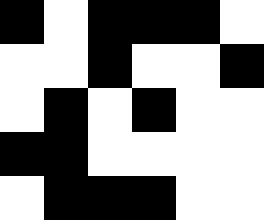[["black", "white", "black", "black", "black", "white"], ["white", "white", "black", "white", "white", "black"], ["white", "black", "white", "black", "white", "white"], ["black", "black", "white", "white", "white", "white"], ["white", "black", "black", "black", "white", "white"]]